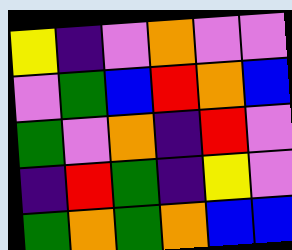[["yellow", "indigo", "violet", "orange", "violet", "violet"], ["violet", "green", "blue", "red", "orange", "blue"], ["green", "violet", "orange", "indigo", "red", "violet"], ["indigo", "red", "green", "indigo", "yellow", "violet"], ["green", "orange", "green", "orange", "blue", "blue"]]